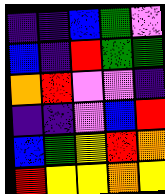[["indigo", "indigo", "blue", "green", "violet"], ["blue", "indigo", "red", "green", "green"], ["orange", "red", "violet", "violet", "indigo"], ["indigo", "indigo", "violet", "blue", "red"], ["blue", "green", "yellow", "red", "orange"], ["red", "yellow", "yellow", "orange", "yellow"]]